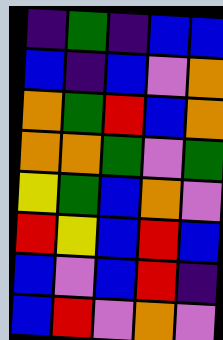[["indigo", "green", "indigo", "blue", "blue"], ["blue", "indigo", "blue", "violet", "orange"], ["orange", "green", "red", "blue", "orange"], ["orange", "orange", "green", "violet", "green"], ["yellow", "green", "blue", "orange", "violet"], ["red", "yellow", "blue", "red", "blue"], ["blue", "violet", "blue", "red", "indigo"], ["blue", "red", "violet", "orange", "violet"]]